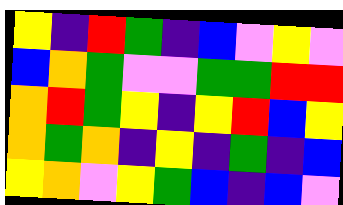[["yellow", "indigo", "red", "green", "indigo", "blue", "violet", "yellow", "violet"], ["blue", "orange", "green", "violet", "violet", "green", "green", "red", "red"], ["orange", "red", "green", "yellow", "indigo", "yellow", "red", "blue", "yellow"], ["orange", "green", "orange", "indigo", "yellow", "indigo", "green", "indigo", "blue"], ["yellow", "orange", "violet", "yellow", "green", "blue", "indigo", "blue", "violet"]]